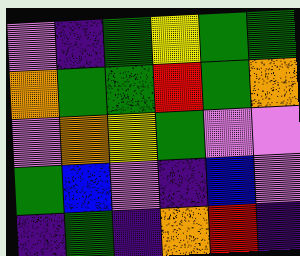[["violet", "indigo", "green", "yellow", "green", "green"], ["orange", "green", "green", "red", "green", "orange"], ["violet", "orange", "yellow", "green", "violet", "violet"], ["green", "blue", "violet", "indigo", "blue", "violet"], ["indigo", "green", "indigo", "orange", "red", "indigo"]]